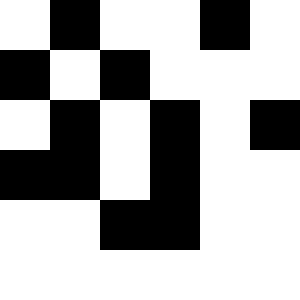[["white", "black", "white", "white", "black", "white"], ["black", "white", "black", "white", "white", "white"], ["white", "black", "white", "black", "white", "black"], ["black", "black", "white", "black", "white", "white"], ["white", "white", "black", "black", "white", "white"], ["white", "white", "white", "white", "white", "white"]]